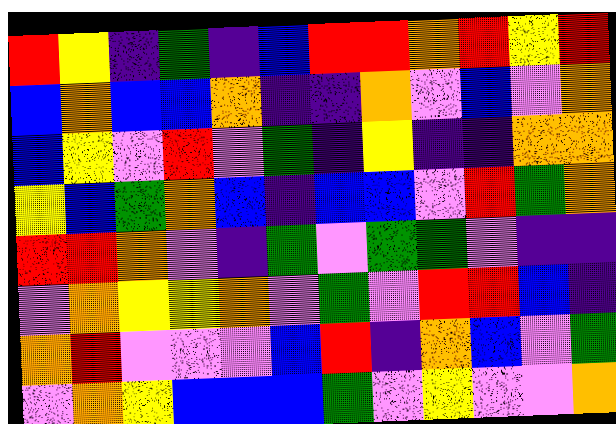[["red", "yellow", "indigo", "green", "indigo", "blue", "red", "red", "orange", "red", "yellow", "red"], ["blue", "orange", "blue", "blue", "orange", "indigo", "indigo", "orange", "violet", "blue", "violet", "orange"], ["blue", "yellow", "violet", "red", "violet", "green", "indigo", "yellow", "indigo", "indigo", "orange", "orange"], ["yellow", "blue", "green", "orange", "blue", "indigo", "blue", "blue", "violet", "red", "green", "orange"], ["red", "red", "orange", "violet", "indigo", "green", "violet", "green", "green", "violet", "indigo", "indigo"], ["violet", "orange", "yellow", "yellow", "orange", "violet", "green", "violet", "red", "red", "blue", "indigo"], ["orange", "red", "violet", "violet", "violet", "blue", "red", "indigo", "orange", "blue", "violet", "green"], ["violet", "orange", "yellow", "blue", "blue", "blue", "green", "violet", "yellow", "violet", "violet", "orange"]]